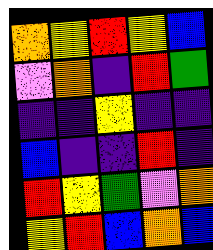[["orange", "yellow", "red", "yellow", "blue"], ["violet", "orange", "indigo", "red", "green"], ["indigo", "indigo", "yellow", "indigo", "indigo"], ["blue", "indigo", "indigo", "red", "indigo"], ["red", "yellow", "green", "violet", "orange"], ["yellow", "red", "blue", "orange", "blue"]]